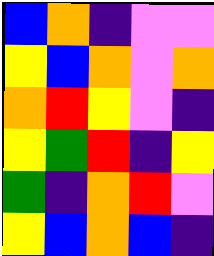[["blue", "orange", "indigo", "violet", "violet"], ["yellow", "blue", "orange", "violet", "orange"], ["orange", "red", "yellow", "violet", "indigo"], ["yellow", "green", "red", "indigo", "yellow"], ["green", "indigo", "orange", "red", "violet"], ["yellow", "blue", "orange", "blue", "indigo"]]